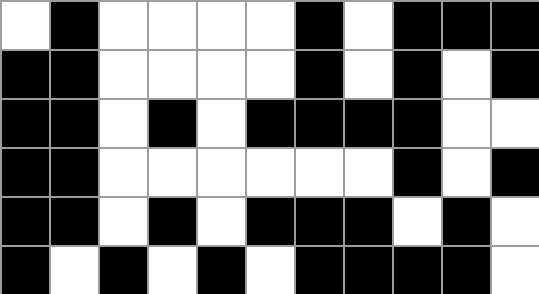[["white", "black", "white", "white", "white", "white", "black", "white", "black", "black", "black"], ["black", "black", "white", "white", "white", "white", "black", "white", "black", "white", "black"], ["black", "black", "white", "black", "white", "black", "black", "black", "black", "white", "white"], ["black", "black", "white", "white", "white", "white", "white", "white", "black", "white", "black"], ["black", "black", "white", "black", "white", "black", "black", "black", "white", "black", "white"], ["black", "white", "black", "white", "black", "white", "black", "black", "black", "black", "white"]]